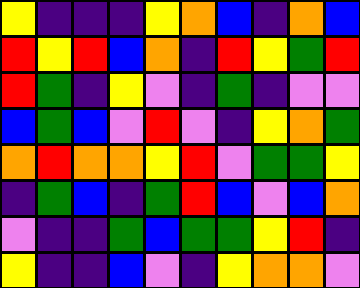[["yellow", "indigo", "indigo", "indigo", "yellow", "orange", "blue", "indigo", "orange", "blue"], ["red", "yellow", "red", "blue", "orange", "indigo", "red", "yellow", "green", "red"], ["red", "green", "indigo", "yellow", "violet", "indigo", "green", "indigo", "violet", "violet"], ["blue", "green", "blue", "violet", "red", "violet", "indigo", "yellow", "orange", "green"], ["orange", "red", "orange", "orange", "yellow", "red", "violet", "green", "green", "yellow"], ["indigo", "green", "blue", "indigo", "green", "red", "blue", "violet", "blue", "orange"], ["violet", "indigo", "indigo", "green", "blue", "green", "green", "yellow", "red", "indigo"], ["yellow", "indigo", "indigo", "blue", "violet", "indigo", "yellow", "orange", "orange", "violet"]]